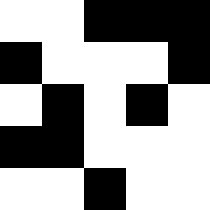[["white", "white", "black", "black", "black"], ["black", "white", "white", "white", "black"], ["white", "black", "white", "black", "white"], ["black", "black", "white", "white", "white"], ["white", "white", "black", "white", "white"]]